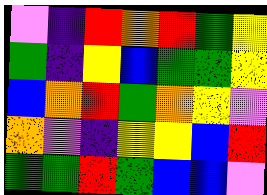[["violet", "indigo", "red", "orange", "red", "green", "yellow"], ["green", "indigo", "yellow", "blue", "green", "green", "yellow"], ["blue", "orange", "red", "green", "orange", "yellow", "violet"], ["orange", "violet", "indigo", "yellow", "yellow", "blue", "red"], ["green", "green", "red", "green", "blue", "blue", "violet"]]